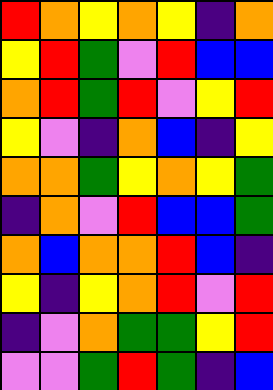[["red", "orange", "yellow", "orange", "yellow", "indigo", "orange"], ["yellow", "red", "green", "violet", "red", "blue", "blue"], ["orange", "red", "green", "red", "violet", "yellow", "red"], ["yellow", "violet", "indigo", "orange", "blue", "indigo", "yellow"], ["orange", "orange", "green", "yellow", "orange", "yellow", "green"], ["indigo", "orange", "violet", "red", "blue", "blue", "green"], ["orange", "blue", "orange", "orange", "red", "blue", "indigo"], ["yellow", "indigo", "yellow", "orange", "red", "violet", "red"], ["indigo", "violet", "orange", "green", "green", "yellow", "red"], ["violet", "violet", "green", "red", "green", "indigo", "blue"]]